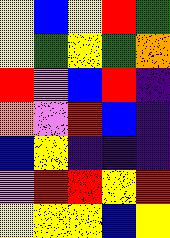[["yellow", "blue", "yellow", "red", "green"], ["yellow", "green", "yellow", "green", "orange"], ["red", "violet", "blue", "red", "indigo"], ["orange", "violet", "red", "blue", "indigo"], ["blue", "yellow", "indigo", "indigo", "indigo"], ["violet", "red", "red", "yellow", "red"], ["yellow", "yellow", "yellow", "blue", "yellow"]]